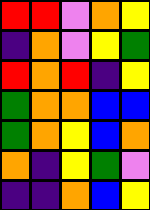[["red", "red", "violet", "orange", "yellow"], ["indigo", "orange", "violet", "yellow", "green"], ["red", "orange", "red", "indigo", "yellow"], ["green", "orange", "orange", "blue", "blue"], ["green", "orange", "yellow", "blue", "orange"], ["orange", "indigo", "yellow", "green", "violet"], ["indigo", "indigo", "orange", "blue", "yellow"]]